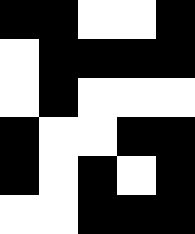[["black", "black", "white", "white", "black"], ["white", "black", "black", "black", "black"], ["white", "black", "white", "white", "white"], ["black", "white", "white", "black", "black"], ["black", "white", "black", "white", "black"], ["white", "white", "black", "black", "black"]]